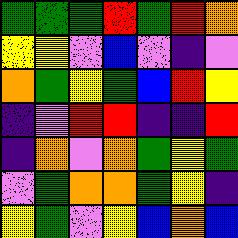[["green", "green", "green", "red", "green", "red", "orange"], ["yellow", "yellow", "violet", "blue", "violet", "indigo", "violet"], ["orange", "green", "yellow", "green", "blue", "red", "yellow"], ["indigo", "violet", "red", "red", "indigo", "indigo", "red"], ["indigo", "orange", "violet", "orange", "green", "yellow", "green"], ["violet", "green", "orange", "orange", "green", "yellow", "indigo"], ["yellow", "green", "violet", "yellow", "blue", "orange", "blue"]]